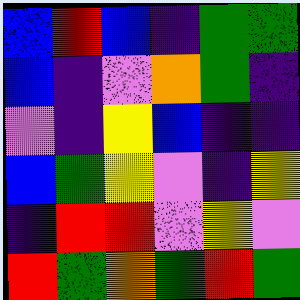[["blue", "red", "blue", "indigo", "green", "green"], ["blue", "indigo", "violet", "orange", "green", "indigo"], ["violet", "indigo", "yellow", "blue", "indigo", "indigo"], ["blue", "green", "yellow", "violet", "indigo", "yellow"], ["indigo", "red", "red", "violet", "yellow", "violet"], ["red", "green", "orange", "green", "red", "green"]]